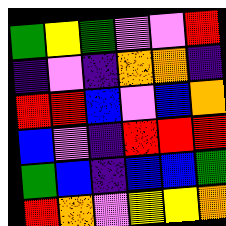[["green", "yellow", "green", "violet", "violet", "red"], ["indigo", "violet", "indigo", "orange", "orange", "indigo"], ["red", "red", "blue", "violet", "blue", "orange"], ["blue", "violet", "indigo", "red", "red", "red"], ["green", "blue", "indigo", "blue", "blue", "green"], ["red", "orange", "violet", "yellow", "yellow", "orange"]]